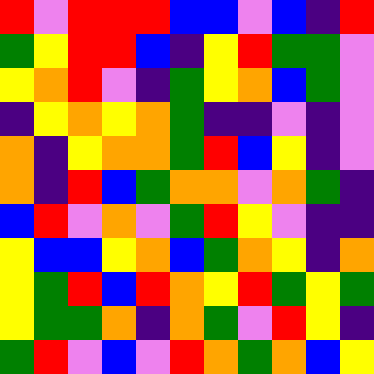[["red", "violet", "red", "red", "red", "blue", "blue", "violet", "blue", "indigo", "red"], ["green", "yellow", "red", "red", "blue", "indigo", "yellow", "red", "green", "green", "violet"], ["yellow", "orange", "red", "violet", "indigo", "green", "yellow", "orange", "blue", "green", "violet"], ["indigo", "yellow", "orange", "yellow", "orange", "green", "indigo", "indigo", "violet", "indigo", "violet"], ["orange", "indigo", "yellow", "orange", "orange", "green", "red", "blue", "yellow", "indigo", "violet"], ["orange", "indigo", "red", "blue", "green", "orange", "orange", "violet", "orange", "green", "indigo"], ["blue", "red", "violet", "orange", "violet", "green", "red", "yellow", "violet", "indigo", "indigo"], ["yellow", "blue", "blue", "yellow", "orange", "blue", "green", "orange", "yellow", "indigo", "orange"], ["yellow", "green", "red", "blue", "red", "orange", "yellow", "red", "green", "yellow", "green"], ["yellow", "green", "green", "orange", "indigo", "orange", "green", "violet", "red", "yellow", "indigo"], ["green", "red", "violet", "blue", "violet", "red", "orange", "green", "orange", "blue", "yellow"]]